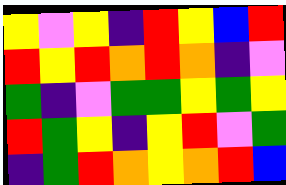[["yellow", "violet", "yellow", "indigo", "red", "yellow", "blue", "red"], ["red", "yellow", "red", "orange", "red", "orange", "indigo", "violet"], ["green", "indigo", "violet", "green", "green", "yellow", "green", "yellow"], ["red", "green", "yellow", "indigo", "yellow", "red", "violet", "green"], ["indigo", "green", "red", "orange", "yellow", "orange", "red", "blue"]]